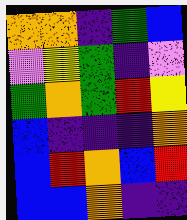[["orange", "orange", "indigo", "green", "blue"], ["violet", "yellow", "green", "indigo", "violet"], ["green", "orange", "green", "red", "yellow"], ["blue", "indigo", "indigo", "indigo", "orange"], ["blue", "red", "orange", "blue", "red"], ["blue", "blue", "orange", "indigo", "indigo"]]